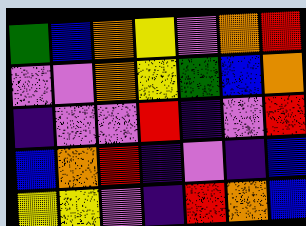[["green", "blue", "orange", "yellow", "violet", "orange", "red"], ["violet", "violet", "orange", "yellow", "green", "blue", "orange"], ["indigo", "violet", "violet", "red", "indigo", "violet", "red"], ["blue", "orange", "red", "indigo", "violet", "indigo", "blue"], ["yellow", "yellow", "violet", "indigo", "red", "orange", "blue"]]